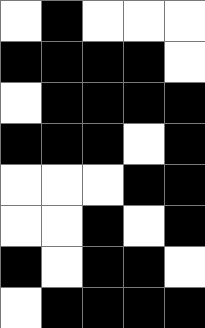[["white", "black", "white", "white", "white"], ["black", "black", "black", "black", "white"], ["white", "black", "black", "black", "black"], ["black", "black", "black", "white", "black"], ["white", "white", "white", "black", "black"], ["white", "white", "black", "white", "black"], ["black", "white", "black", "black", "white"], ["white", "black", "black", "black", "black"]]